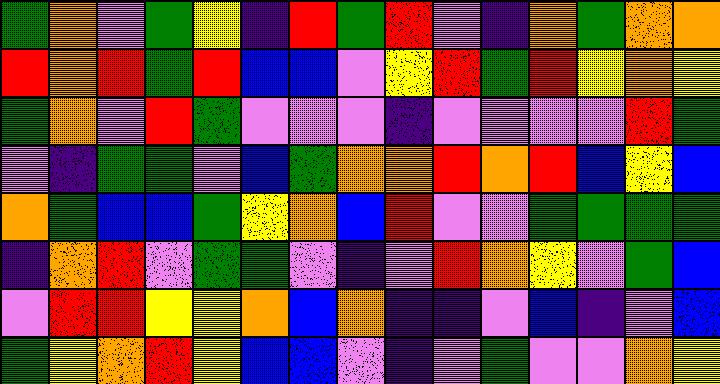[["green", "orange", "violet", "green", "yellow", "indigo", "red", "green", "red", "violet", "indigo", "orange", "green", "orange", "orange"], ["red", "orange", "red", "green", "red", "blue", "blue", "violet", "yellow", "red", "green", "red", "yellow", "orange", "yellow"], ["green", "orange", "violet", "red", "green", "violet", "violet", "violet", "indigo", "violet", "violet", "violet", "violet", "red", "green"], ["violet", "indigo", "green", "green", "violet", "blue", "green", "orange", "orange", "red", "orange", "red", "blue", "yellow", "blue"], ["orange", "green", "blue", "blue", "green", "yellow", "orange", "blue", "red", "violet", "violet", "green", "green", "green", "green"], ["indigo", "orange", "red", "violet", "green", "green", "violet", "indigo", "violet", "red", "orange", "yellow", "violet", "green", "blue"], ["violet", "red", "red", "yellow", "yellow", "orange", "blue", "orange", "indigo", "indigo", "violet", "blue", "indigo", "violet", "blue"], ["green", "yellow", "orange", "red", "yellow", "blue", "blue", "violet", "indigo", "violet", "green", "violet", "violet", "orange", "yellow"]]